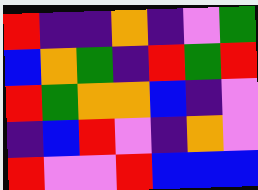[["red", "indigo", "indigo", "orange", "indigo", "violet", "green"], ["blue", "orange", "green", "indigo", "red", "green", "red"], ["red", "green", "orange", "orange", "blue", "indigo", "violet"], ["indigo", "blue", "red", "violet", "indigo", "orange", "violet"], ["red", "violet", "violet", "red", "blue", "blue", "blue"]]